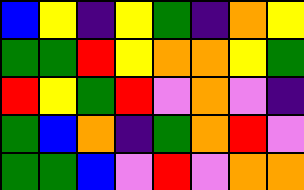[["blue", "yellow", "indigo", "yellow", "green", "indigo", "orange", "yellow"], ["green", "green", "red", "yellow", "orange", "orange", "yellow", "green"], ["red", "yellow", "green", "red", "violet", "orange", "violet", "indigo"], ["green", "blue", "orange", "indigo", "green", "orange", "red", "violet"], ["green", "green", "blue", "violet", "red", "violet", "orange", "orange"]]